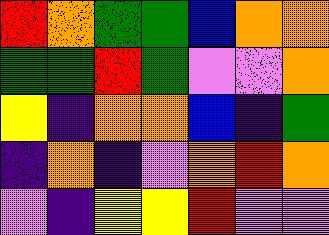[["red", "orange", "green", "green", "blue", "orange", "orange"], ["green", "green", "red", "green", "violet", "violet", "orange"], ["yellow", "indigo", "orange", "orange", "blue", "indigo", "green"], ["indigo", "orange", "indigo", "violet", "orange", "red", "orange"], ["violet", "indigo", "yellow", "yellow", "red", "violet", "violet"]]